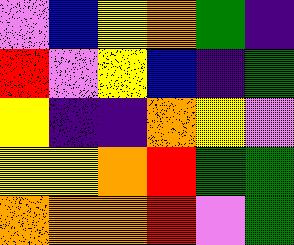[["violet", "blue", "yellow", "orange", "green", "indigo"], ["red", "violet", "yellow", "blue", "indigo", "green"], ["yellow", "indigo", "indigo", "orange", "yellow", "violet"], ["yellow", "yellow", "orange", "red", "green", "green"], ["orange", "orange", "orange", "red", "violet", "green"]]